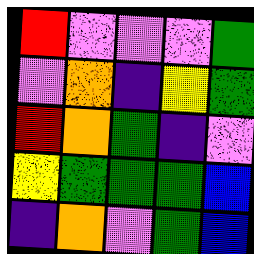[["red", "violet", "violet", "violet", "green"], ["violet", "orange", "indigo", "yellow", "green"], ["red", "orange", "green", "indigo", "violet"], ["yellow", "green", "green", "green", "blue"], ["indigo", "orange", "violet", "green", "blue"]]